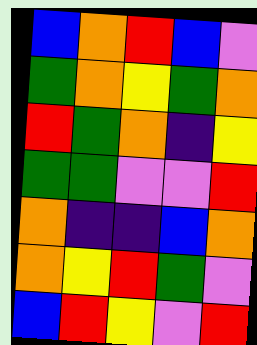[["blue", "orange", "red", "blue", "violet"], ["green", "orange", "yellow", "green", "orange"], ["red", "green", "orange", "indigo", "yellow"], ["green", "green", "violet", "violet", "red"], ["orange", "indigo", "indigo", "blue", "orange"], ["orange", "yellow", "red", "green", "violet"], ["blue", "red", "yellow", "violet", "red"]]